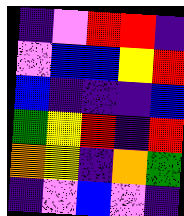[["indigo", "violet", "red", "red", "indigo"], ["violet", "blue", "blue", "yellow", "red"], ["blue", "indigo", "indigo", "indigo", "blue"], ["green", "yellow", "red", "indigo", "red"], ["orange", "yellow", "indigo", "orange", "green"], ["indigo", "violet", "blue", "violet", "indigo"]]